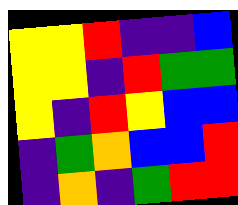[["yellow", "yellow", "red", "indigo", "indigo", "blue"], ["yellow", "yellow", "indigo", "red", "green", "green"], ["yellow", "indigo", "red", "yellow", "blue", "blue"], ["indigo", "green", "orange", "blue", "blue", "red"], ["indigo", "orange", "indigo", "green", "red", "red"]]